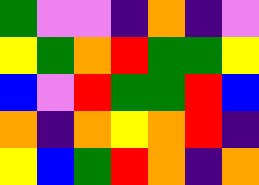[["green", "violet", "violet", "indigo", "orange", "indigo", "violet"], ["yellow", "green", "orange", "red", "green", "green", "yellow"], ["blue", "violet", "red", "green", "green", "red", "blue"], ["orange", "indigo", "orange", "yellow", "orange", "red", "indigo"], ["yellow", "blue", "green", "red", "orange", "indigo", "orange"]]